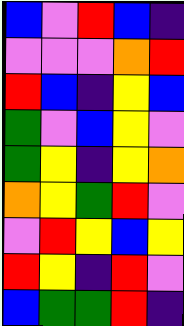[["blue", "violet", "red", "blue", "indigo"], ["violet", "violet", "violet", "orange", "red"], ["red", "blue", "indigo", "yellow", "blue"], ["green", "violet", "blue", "yellow", "violet"], ["green", "yellow", "indigo", "yellow", "orange"], ["orange", "yellow", "green", "red", "violet"], ["violet", "red", "yellow", "blue", "yellow"], ["red", "yellow", "indigo", "red", "violet"], ["blue", "green", "green", "red", "indigo"]]